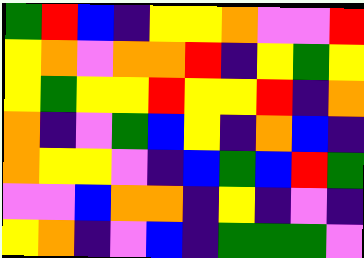[["green", "red", "blue", "indigo", "yellow", "yellow", "orange", "violet", "violet", "red"], ["yellow", "orange", "violet", "orange", "orange", "red", "indigo", "yellow", "green", "yellow"], ["yellow", "green", "yellow", "yellow", "red", "yellow", "yellow", "red", "indigo", "orange"], ["orange", "indigo", "violet", "green", "blue", "yellow", "indigo", "orange", "blue", "indigo"], ["orange", "yellow", "yellow", "violet", "indigo", "blue", "green", "blue", "red", "green"], ["violet", "violet", "blue", "orange", "orange", "indigo", "yellow", "indigo", "violet", "indigo"], ["yellow", "orange", "indigo", "violet", "blue", "indigo", "green", "green", "green", "violet"]]